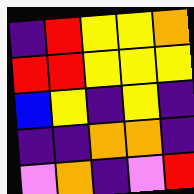[["indigo", "red", "yellow", "yellow", "orange"], ["red", "red", "yellow", "yellow", "yellow"], ["blue", "yellow", "indigo", "yellow", "indigo"], ["indigo", "indigo", "orange", "orange", "indigo"], ["violet", "orange", "indigo", "violet", "red"]]